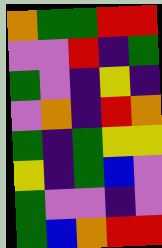[["orange", "green", "green", "red", "red"], ["violet", "violet", "red", "indigo", "green"], ["green", "violet", "indigo", "yellow", "indigo"], ["violet", "orange", "indigo", "red", "orange"], ["green", "indigo", "green", "yellow", "yellow"], ["yellow", "indigo", "green", "blue", "violet"], ["green", "violet", "violet", "indigo", "violet"], ["green", "blue", "orange", "red", "red"]]